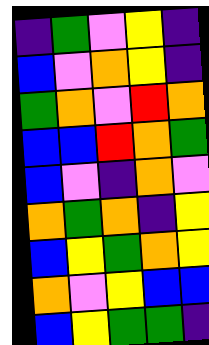[["indigo", "green", "violet", "yellow", "indigo"], ["blue", "violet", "orange", "yellow", "indigo"], ["green", "orange", "violet", "red", "orange"], ["blue", "blue", "red", "orange", "green"], ["blue", "violet", "indigo", "orange", "violet"], ["orange", "green", "orange", "indigo", "yellow"], ["blue", "yellow", "green", "orange", "yellow"], ["orange", "violet", "yellow", "blue", "blue"], ["blue", "yellow", "green", "green", "indigo"]]